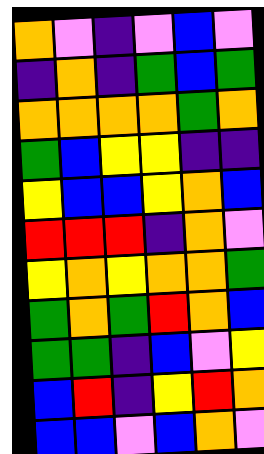[["orange", "violet", "indigo", "violet", "blue", "violet"], ["indigo", "orange", "indigo", "green", "blue", "green"], ["orange", "orange", "orange", "orange", "green", "orange"], ["green", "blue", "yellow", "yellow", "indigo", "indigo"], ["yellow", "blue", "blue", "yellow", "orange", "blue"], ["red", "red", "red", "indigo", "orange", "violet"], ["yellow", "orange", "yellow", "orange", "orange", "green"], ["green", "orange", "green", "red", "orange", "blue"], ["green", "green", "indigo", "blue", "violet", "yellow"], ["blue", "red", "indigo", "yellow", "red", "orange"], ["blue", "blue", "violet", "blue", "orange", "violet"]]